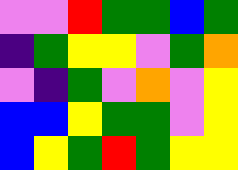[["violet", "violet", "red", "green", "green", "blue", "green"], ["indigo", "green", "yellow", "yellow", "violet", "green", "orange"], ["violet", "indigo", "green", "violet", "orange", "violet", "yellow"], ["blue", "blue", "yellow", "green", "green", "violet", "yellow"], ["blue", "yellow", "green", "red", "green", "yellow", "yellow"]]